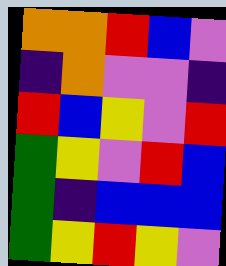[["orange", "orange", "red", "blue", "violet"], ["indigo", "orange", "violet", "violet", "indigo"], ["red", "blue", "yellow", "violet", "red"], ["green", "yellow", "violet", "red", "blue"], ["green", "indigo", "blue", "blue", "blue"], ["green", "yellow", "red", "yellow", "violet"]]